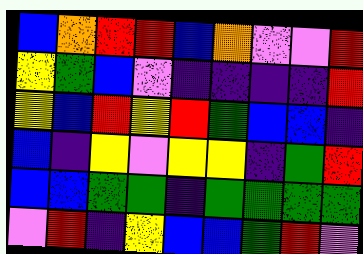[["blue", "orange", "red", "red", "blue", "orange", "violet", "violet", "red"], ["yellow", "green", "blue", "violet", "indigo", "indigo", "indigo", "indigo", "red"], ["yellow", "blue", "red", "yellow", "red", "green", "blue", "blue", "indigo"], ["blue", "indigo", "yellow", "violet", "yellow", "yellow", "indigo", "green", "red"], ["blue", "blue", "green", "green", "indigo", "green", "green", "green", "green"], ["violet", "red", "indigo", "yellow", "blue", "blue", "green", "red", "violet"]]